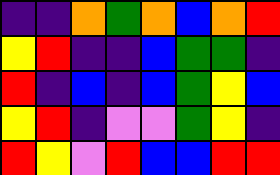[["indigo", "indigo", "orange", "green", "orange", "blue", "orange", "red"], ["yellow", "red", "indigo", "indigo", "blue", "green", "green", "indigo"], ["red", "indigo", "blue", "indigo", "blue", "green", "yellow", "blue"], ["yellow", "red", "indigo", "violet", "violet", "green", "yellow", "indigo"], ["red", "yellow", "violet", "red", "blue", "blue", "red", "red"]]